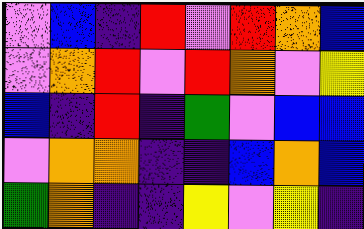[["violet", "blue", "indigo", "red", "violet", "red", "orange", "blue"], ["violet", "orange", "red", "violet", "red", "orange", "violet", "yellow"], ["blue", "indigo", "red", "indigo", "green", "violet", "blue", "blue"], ["violet", "orange", "orange", "indigo", "indigo", "blue", "orange", "blue"], ["green", "orange", "indigo", "indigo", "yellow", "violet", "yellow", "indigo"]]